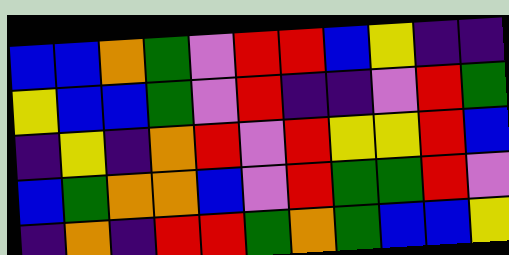[["blue", "blue", "orange", "green", "violet", "red", "red", "blue", "yellow", "indigo", "indigo"], ["yellow", "blue", "blue", "green", "violet", "red", "indigo", "indigo", "violet", "red", "green"], ["indigo", "yellow", "indigo", "orange", "red", "violet", "red", "yellow", "yellow", "red", "blue"], ["blue", "green", "orange", "orange", "blue", "violet", "red", "green", "green", "red", "violet"], ["indigo", "orange", "indigo", "red", "red", "green", "orange", "green", "blue", "blue", "yellow"]]